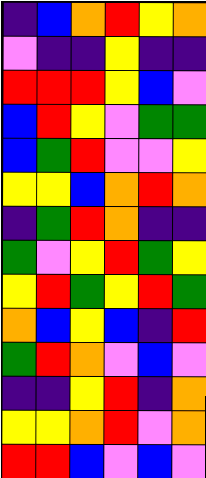[["indigo", "blue", "orange", "red", "yellow", "orange"], ["violet", "indigo", "indigo", "yellow", "indigo", "indigo"], ["red", "red", "red", "yellow", "blue", "violet"], ["blue", "red", "yellow", "violet", "green", "green"], ["blue", "green", "red", "violet", "violet", "yellow"], ["yellow", "yellow", "blue", "orange", "red", "orange"], ["indigo", "green", "red", "orange", "indigo", "indigo"], ["green", "violet", "yellow", "red", "green", "yellow"], ["yellow", "red", "green", "yellow", "red", "green"], ["orange", "blue", "yellow", "blue", "indigo", "red"], ["green", "red", "orange", "violet", "blue", "violet"], ["indigo", "indigo", "yellow", "red", "indigo", "orange"], ["yellow", "yellow", "orange", "red", "violet", "orange"], ["red", "red", "blue", "violet", "blue", "violet"]]